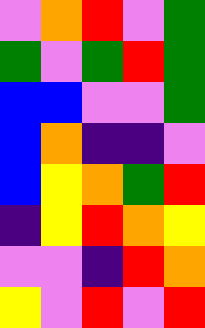[["violet", "orange", "red", "violet", "green"], ["green", "violet", "green", "red", "green"], ["blue", "blue", "violet", "violet", "green"], ["blue", "orange", "indigo", "indigo", "violet"], ["blue", "yellow", "orange", "green", "red"], ["indigo", "yellow", "red", "orange", "yellow"], ["violet", "violet", "indigo", "red", "orange"], ["yellow", "violet", "red", "violet", "red"]]